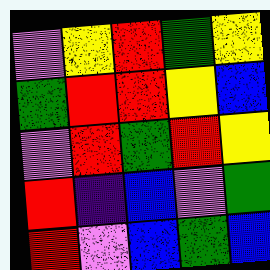[["violet", "yellow", "red", "green", "yellow"], ["green", "red", "red", "yellow", "blue"], ["violet", "red", "green", "red", "yellow"], ["red", "indigo", "blue", "violet", "green"], ["red", "violet", "blue", "green", "blue"]]